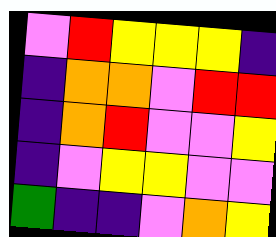[["violet", "red", "yellow", "yellow", "yellow", "indigo"], ["indigo", "orange", "orange", "violet", "red", "red"], ["indigo", "orange", "red", "violet", "violet", "yellow"], ["indigo", "violet", "yellow", "yellow", "violet", "violet"], ["green", "indigo", "indigo", "violet", "orange", "yellow"]]